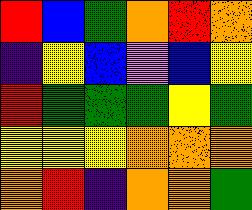[["red", "blue", "green", "orange", "red", "orange"], ["indigo", "yellow", "blue", "violet", "blue", "yellow"], ["red", "green", "green", "green", "yellow", "green"], ["yellow", "yellow", "yellow", "orange", "orange", "orange"], ["orange", "red", "indigo", "orange", "orange", "green"]]